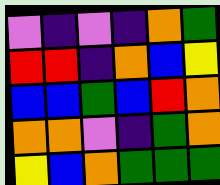[["violet", "indigo", "violet", "indigo", "orange", "green"], ["red", "red", "indigo", "orange", "blue", "yellow"], ["blue", "blue", "green", "blue", "red", "orange"], ["orange", "orange", "violet", "indigo", "green", "orange"], ["yellow", "blue", "orange", "green", "green", "green"]]